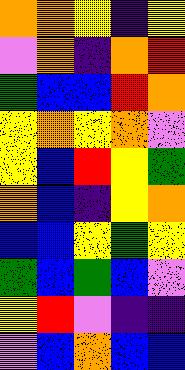[["orange", "orange", "yellow", "indigo", "yellow"], ["violet", "orange", "indigo", "orange", "red"], ["green", "blue", "blue", "red", "orange"], ["yellow", "orange", "yellow", "orange", "violet"], ["yellow", "blue", "red", "yellow", "green"], ["orange", "blue", "indigo", "yellow", "orange"], ["blue", "blue", "yellow", "green", "yellow"], ["green", "blue", "green", "blue", "violet"], ["yellow", "red", "violet", "indigo", "indigo"], ["violet", "blue", "orange", "blue", "blue"]]